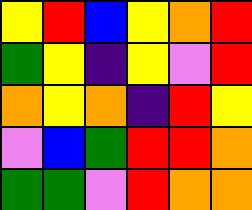[["yellow", "red", "blue", "yellow", "orange", "red"], ["green", "yellow", "indigo", "yellow", "violet", "red"], ["orange", "yellow", "orange", "indigo", "red", "yellow"], ["violet", "blue", "green", "red", "red", "orange"], ["green", "green", "violet", "red", "orange", "orange"]]